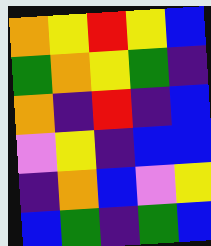[["orange", "yellow", "red", "yellow", "blue"], ["green", "orange", "yellow", "green", "indigo"], ["orange", "indigo", "red", "indigo", "blue"], ["violet", "yellow", "indigo", "blue", "blue"], ["indigo", "orange", "blue", "violet", "yellow"], ["blue", "green", "indigo", "green", "blue"]]